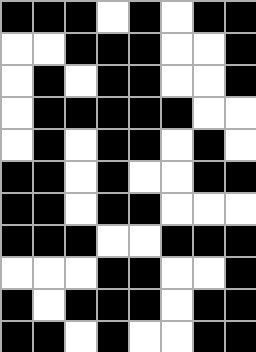[["black", "black", "black", "white", "black", "white", "black", "black"], ["white", "white", "black", "black", "black", "white", "white", "black"], ["white", "black", "white", "black", "black", "white", "white", "black"], ["white", "black", "black", "black", "black", "black", "white", "white"], ["white", "black", "white", "black", "black", "white", "black", "white"], ["black", "black", "white", "black", "white", "white", "black", "black"], ["black", "black", "white", "black", "black", "white", "white", "white"], ["black", "black", "black", "white", "white", "black", "black", "black"], ["white", "white", "white", "black", "black", "white", "white", "black"], ["black", "white", "black", "black", "black", "white", "black", "black"], ["black", "black", "white", "black", "white", "white", "black", "black"]]